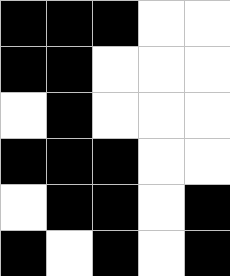[["black", "black", "black", "white", "white"], ["black", "black", "white", "white", "white"], ["white", "black", "white", "white", "white"], ["black", "black", "black", "white", "white"], ["white", "black", "black", "white", "black"], ["black", "white", "black", "white", "black"]]